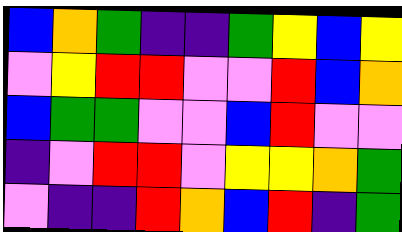[["blue", "orange", "green", "indigo", "indigo", "green", "yellow", "blue", "yellow"], ["violet", "yellow", "red", "red", "violet", "violet", "red", "blue", "orange"], ["blue", "green", "green", "violet", "violet", "blue", "red", "violet", "violet"], ["indigo", "violet", "red", "red", "violet", "yellow", "yellow", "orange", "green"], ["violet", "indigo", "indigo", "red", "orange", "blue", "red", "indigo", "green"]]